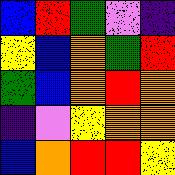[["blue", "red", "green", "violet", "indigo"], ["yellow", "blue", "orange", "green", "red"], ["green", "blue", "orange", "red", "orange"], ["indigo", "violet", "yellow", "orange", "orange"], ["blue", "orange", "red", "red", "yellow"]]